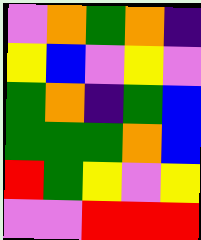[["violet", "orange", "green", "orange", "indigo"], ["yellow", "blue", "violet", "yellow", "violet"], ["green", "orange", "indigo", "green", "blue"], ["green", "green", "green", "orange", "blue"], ["red", "green", "yellow", "violet", "yellow"], ["violet", "violet", "red", "red", "red"]]